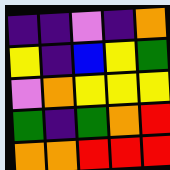[["indigo", "indigo", "violet", "indigo", "orange"], ["yellow", "indigo", "blue", "yellow", "green"], ["violet", "orange", "yellow", "yellow", "yellow"], ["green", "indigo", "green", "orange", "red"], ["orange", "orange", "red", "red", "red"]]